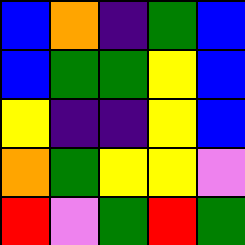[["blue", "orange", "indigo", "green", "blue"], ["blue", "green", "green", "yellow", "blue"], ["yellow", "indigo", "indigo", "yellow", "blue"], ["orange", "green", "yellow", "yellow", "violet"], ["red", "violet", "green", "red", "green"]]